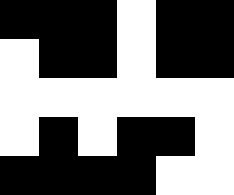[["black", "black", "black", "white", "black", "black"], ["white", "black", "black", "white", "black", "black"], ["white", "white", "white", "white", "white", "white"], ["white", "black", "white", "black", "black", "white"], ["black", "black", "black", "black", "white", "white"]]